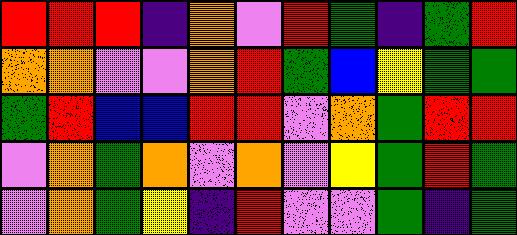[["red", "red", "red", "indigo", "orange", "violet", "red", "green", "indigo", "green", "red"], ["orange", "orange", "violet", "violet", "orange", "red", "green", "blue", "yellow", "green", "green"], ["green", "red", "blue", "blue", "red", "red", "violet", "orange", "green", "red", "red"], ["violet", "orange", "green", "orange", "violet", "orange", "violet", "yellow", "green", "red", "green"], ["violet", "orange", "green", "yellow", "indigo", "red", "violet", "violet", "green", "indigo", "green"]]